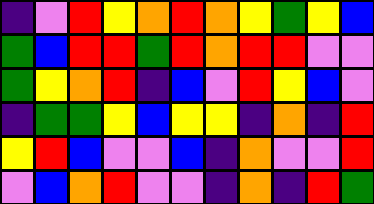[["indigo", "violet", "red", "yellow", "orange", "red", "orange", "yellow", "green", "yellow", "blue"], ["green", "blue", "red", "red", "green", "red", "orange", "red", "red", "violet", "violet"], ["green", "yellow", "orange", "red", "indigo", "blue", "violet", "red", "yellow", "blue", "violet"], ["indigo", "green", "green", "yellow", "blue", "yellow", "yellow", "indigo", "orange", "indigo", "red"], ["yellow", "red", "blue", "violet", "violet", "blue", "indigo", "orange", "violet", "violet", "red"], ["violet", "blue", "orange", "red", "violet", "violet", "indigo", "orange", "indigo", "red", "green"]]